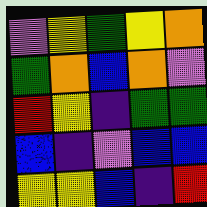[["violet", "yellow", "green", "yellow", "orange"], ["green", "orange", "blue", "orange", "violet"], ["red", "yellow", "indigo", "green", "green"], ["blue", "indigo", "violet", "blue", "blue"], ["yellow", "yellow", "blue", "indigo", "red"]]